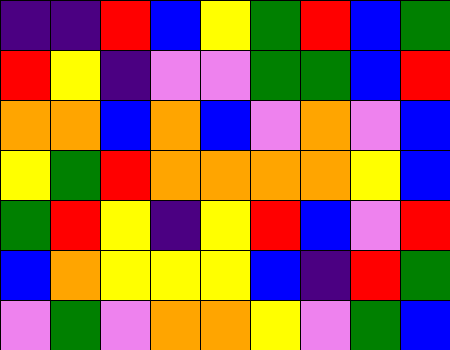[["indigo", "indigo", "red", "blue", "yellow", "green", "red", "blue", "green"], ["red", "yellow", "indigo", "violet", "violet", "green", "green", "blue", "red"], ["orange", "orange", "blue", "orange", "blue", "violet", "orange", "violet", "blue"], ["yellow", "green", "red", "orange", "orange", "orange", "orange", "yellow", "blue"], ["green", "red", "yellow", "indigo", "yellow", "red", "blue", "violet", "red"], ["blue", "orange", "yellow", "yellow", "yellow", "blue", "indigo", "red", "green"], ["violet", "green", "violet", "orange", "orange", "yellow", "violet", "green", "blue"]]